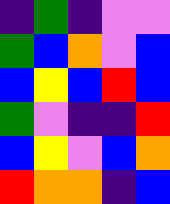[["indigo", "green", "indigo", "violet", "violet"], ["green", "blue", "orange", "violet", "blue"], ["blue", "yellow", "blue", "red", "blue"], ["green", "violet", "indigo", "indigo", "red"], ["blue", "yellow", "violet", "blue", "orange"], ["red", "orange", "orange", "indigo", "blue"]]